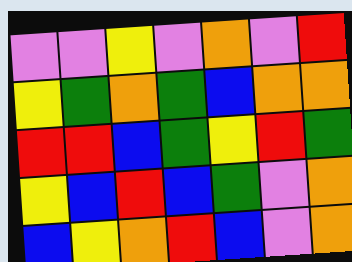[["violet", "violet", "yellow", "violet", "orange", "violet", "red"], ["yellow", "green", "orange", "green", "blue", "orange", "orange"], ["red", "red", "blue", "green", "yellow", "red", "green"], ["yellow", "blue", "red", "blue", "green", "violet", "orange"], ["blue", "yellow", "orange", "red", "blue", "violet", "orange"]]